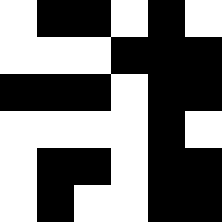[["white", "black", "black", "white", "black", "white"], ["white", "white", "white", "black", "black", "black"], ["black", "black", "black", "white", "black", "black"], ["white", "white", "white", "white", "black", "white"], ["white", "black", "black", "white", "black", "black"], ["white", "black", "white", "white", "black", "black"]]